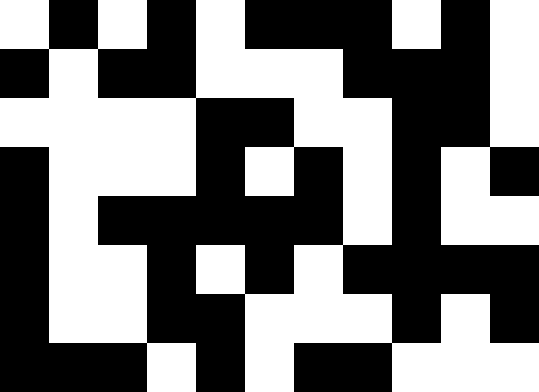[["white", "black", "white", "black", "white", "black", "black", "black", "white", "black", "white"], ["black", "white", "black", "black", "white", "white", "white", "black", "black", "black", "white"], ["white", "white", "white", "white", "black", "black", "white", "white", "black", "black", "white"], ["black", "white", "white", "white", "black", "white", "black", "white", "black", "white", "black"], ["black", "white", "black", "black", "black", "black", "black", "white", "black", "white", "white"], ["black", "white", "white", "black", "white", "black", "white", "black", "black", "black", "black"], ["black", "white", "white", "black", "black", "white", "white", "white", "black", "white", "black"], ["black", "black", "black", "white", "black", "white", "black", "black", "white", "white", "white"]]